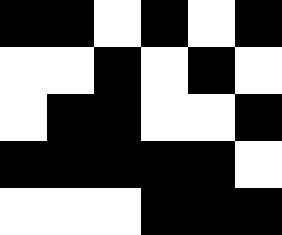[["black", "black", "white", "black", "white", "black"], ["white", "white", "black", "white", "black", "white"], ["white", "black", "black", "white", "white", "black"], ["black", "black", "black", "black", "black", "white"], ["white", "white", "white", "black", "black", "black"]]